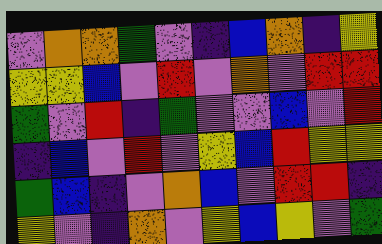[["violet", "orange", "orange", "green", "violet", "indigo", "blue", "orange", "indigo", "yellow"], ["yellow", "yellow", "blue", "violet", "red", "violet", "orange", "violet", "red", "red"], ["green", "violet", "red", "indigo", "green", "violet", "violet", "blue", "violet", "red"], ["indigo", "blue", "violet", "red", "violet", "yellow", "blue", "red", "yellow", "yellow"], ["green", "blue", "indigo", "violet", "orange", "blue", "violet", "red", "red", "indigo"], ["yellow", "violet", "indigo", "orange", "violet", "yellow", "blue", "yellow", "violet", "green"]]